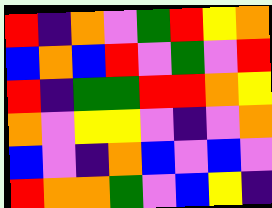[["red", "indigo", "orange", "violet", "green", "red", "yellow", "orange"], ["blue", "orange", "blue", "red", "violet", "green", "violet", "red"], ["red", "indigo", "green", "green", "red", "red", "orange", "yellow"], ["orange", "violet", "yellow", "yellow", "violet", "indigo", "violet", "orange"], ["blue", "violet", "indigo", "orange", "blue", "violet", "blue", "violet"], ["red", "orange", "orange", "green", "violet", "blue", "yellow", "indigo"]]